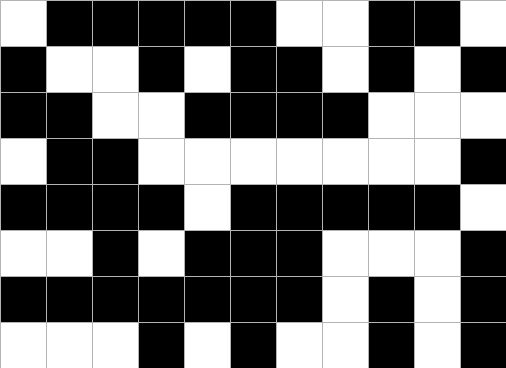[["white", "black", "black", "black", "black", "black", "white", "white", "black", "black", "white"], ["black", "white", "white", "black", "white", "black", "black", "white", "black", "white", "black"], ["black", "black", "white", "white", "black", "black", "black", "black", "white", "white", "white"], ["white", "black", "black", "white", "white", "white", "white", "white", "white", "white", "black"], ["black", "black", "black", "black", "white", "black", "black", "black", "black", "black", "white"], ["white", "white", "black", "white", "black", "black", "black", "white", "white", "white", "black"], ["black", "black", "black", "black", "black", "black", "black", "white", "black", "white", "black"], ["white", "white", "white", "black", "white", "black", "white", "white", "black", "white", "black"]]